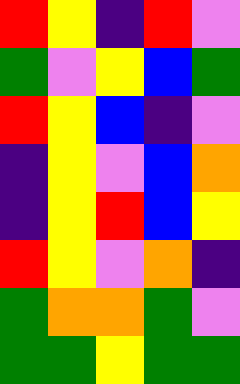[["red", "yellow", "indigo", "red", "violet"], ["green", "violet", "yellow", "blue", "green"], ["red", "yellow", "blue", "indigo", "violet"], ["indigo", "yellow", "violet", "blue", "orange"], ["indigo", "yellow", "red", "blue", "yellow"], ["red", "yellow", "violet", "orange", "indigo"], ["green", "orange", "orange", "green", "violet"], ["green", "green", "yellow", "green", "green"]]